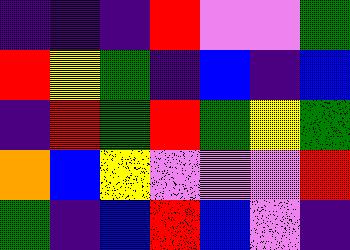[["indigo", "indigo", "indigo", "red", "violet", "violet", "green"], ["red", "yellow", "green", "indigo", "blue", "indigo", "blue"], ["indigo", "red", "green", "red", "green", "yellow", "green"], ["orange", "blue", "yellow", "violet", "violet", "violet", "red"], ["green", "indigo", "blue", "red", "blue", "violet", "indigo"]]